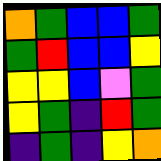[["orange", "green", "blue", "blue", "green"], ["green", "red", "blue", "blue", "yellow"], ["yellow", "yellow", "blue", "violet", "green"], ["yellow", "green", "indigo", "red", "green"], ["indigo", "green", "indigo", "yellow", "orange"]]